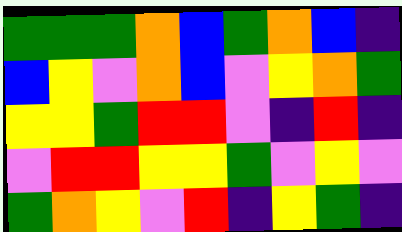[["green", "green", "green", "orange", "blue", "green", "orange", "blue", "indigo"], ["blue", "yellow", "violet", "orange", "blue", "violet", "yellow", "orange", "green"], ["yellow", "yellow", "green", "red", "red", "violet", "indigo", "red", "indigo"], ["violet", "red", "red", "yellow", "yellow", "green", "violet", "yellow", "violet"], ["green", "orange", "yellow", "violet", "red", "indigo", "yellow", "green", "indigo"]]